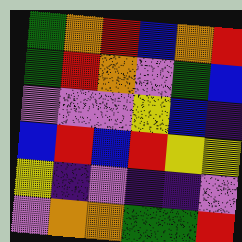[["green", "orange", "red", "blue", "orange", "red"], ["green", "red", "orange", "violet", "green", "blue"], ["violet", "violet", "violet", "yellow", "blue", "indigo"], ["blue", "red", "blue", "red", "yellow", "yellow"], ["yellow", "indigo", "violet", "indigo", "indigo", "violet"], ["violet", "orange", "orange", "green", "green", "red"]]